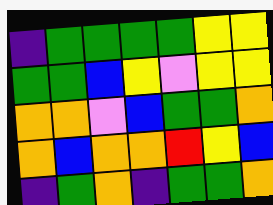[["indigo", "green", "green", "green", "green", "yellow", "yellow"], ["green", "green", "blue", "yellow", "violet", "yellow", "yellow"], ["orange", "orange", "violet", "blue", "green", "green", "orange"], ["orange", "blue", "orange", "orange", "red", "yellow", "blue"], ["indigo", "green", "orange", "indigo", "green", "green", "orange"]]